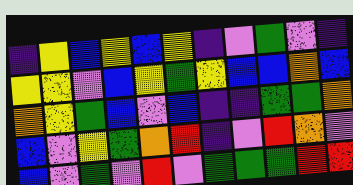[["indigo", "yellow", "blue", "yellow", "blue", "yellow", "indigo", "violet", "green", "violet", "indigo"], ["yellow", "yellow", "violet", "blue", "yellow", "green", "yellow", "blue", "blue", "orange", "blue"], ["orange", "yellow", "green", "blue", "violet", "blue", "indigo", "indigo", "green", "green", "orange"], ["blue", "violet", "yellow", "green", "orange", "red", "indigo", "violet", "red", "orange", "violet"], ["blue", "violet", "green", "violet", "red", "violet", "green", "green", "green", "red", "red"]]